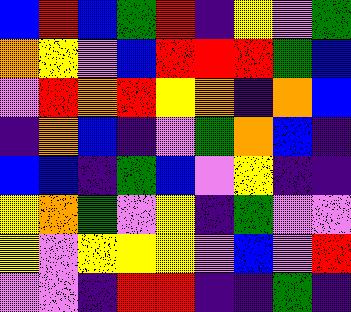[["blue", "red", "blue", "green", "red", "indigo", "yellow", "violet", "green"], ["orange", "yellow", "violet", "blue", "red", "red", "red", "green", "blue"], ["violet", "red", "orange", "red", "yellow", "orange", "indigo", "orange", "blue"], ["indigo", "orange", "blue", "indigo", "violet", "green", "orange", "blue", "indigo"], ["blue", "blue", "indigo", "green", "blue", "violet", "yellow", "indigo", "indigo"], ["yellow", "orange", "green", "violet", "yellow", "indigo", "green", "violet", "violet"], ["yellow", "violet", "yellow", "yellow", "yellow", "violet", "blue", "violet", "red"], ["violet", "violet", "indigo", "red", "red", "indigo", "indigo", "green", "indigo"]]